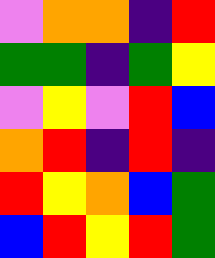[["violet", "orange", "orange", "indigo", "red"], ["green", "green", "indigo", "green", "yellow"], ["violet", "yellow", "violet", "red", "blue"], ["orange", "red", "indigo", "red", "indigo"], ["red", "yellow", "orange", "blue", "green"], ["blue", "red", "yellow", "red", "green"]]